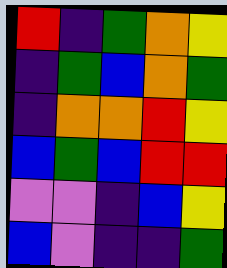[["red", "indigo", "green", "orange", "yellow"], ["indigo", "green", "blue", "orange", "green"], ["indigo", "orange", "orange", "red", "yellow"], ["blue", "green", "blue", "red", "red"], ["violet", "violet", "indigo", "blue", "yellow"], ["blue", "violet", "indigo", "indigo", "green"]]